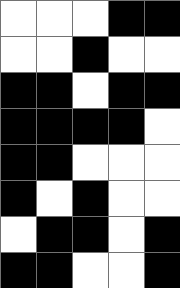[["white", "white", "white", "black", "black"], ["white", "white", "black", "white", "white"], ["black", "black", "white", "black", "black"], ["black", "black", "black", "black", "white"], ["black", "black", "white", "white", "white"], ["black", "white", "black", "white", "white"], ["white", "black", "black", "white", "black"], ["black", "black", "white", "white", "black"]]